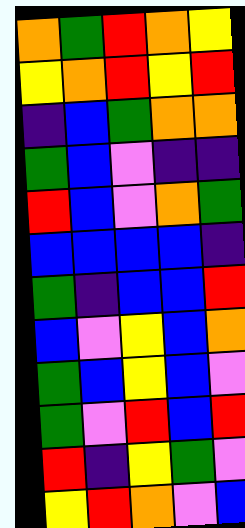[["orange", "green", "red", "orange", "yellow"], ["yellow", "orange", "red", "yellow", "red"], ["indigo", "blue", "green", "orange", "orange"], ["green", "blue", "violet", "indigo", "indigo"], ["red", "blue", "violet", "orange", "green"], ["blue", "blue", "blue", "blue", "indigo"], ["green", "indigo", "blue", "blue", "red"], ["blue", "violet", "yellow", "blue", "orange"], ["green", "blue", "yellow", "blue", "violet"], ["green", "violet", "red", "blue", "red"], ["red", "indigo", "yellow", "green", "violet"], ["yellow", "red", "orange", "violet", "blue"]]